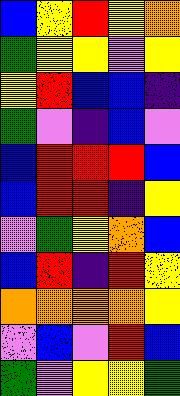[["blue", "yellow", "red", "yellow", "orange"], ["green", "yellow", "yellow", "violet", "yellow"], ["yellow", "red", "blue", "blue", "indigo"], ["green", "violet", "indigo", "blue", "violet"], ["blue", "red", "red", "red", "blue"], ["blue", "red", "red", "indigo", "yellow"], ["violet", "green", "yellow", "orange", "blue"], ["blue", "red", "indigo", "red", "yellow"], ["orange", "orange", "orange", "orange", "yellow"], ["violet", "blue", "violet", "red", "blue"], ["green", "violet", "yellow", "yellow", "green"]]